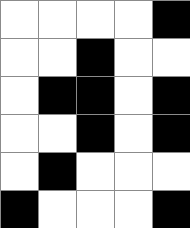[["white", "white", "white", "white", "black"], ["white", "white", "black", "white", "white"], ["white", "black", "black", "white", "black"], ["white", "white", "black", "white", "black"], ["white", "black", "white", "white", "white"], ["black", "white", "white", "white", "black"]]